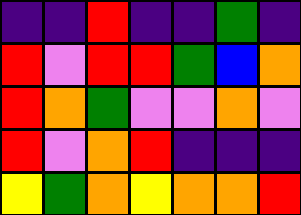[["indigo", "indigo", "red", "indigo", "indigo", "green", "indigo"], ["red", "violet", "red", "red", "green", "blue", "orange"], ["red", "orange", "green", "violet", "violet", "orange", "violet"], ["red", "violet", "orange", "red", "indigo", "indigo", "indigo"], ["yellow", "green", "orange", "yellow", "orange", "orange", "red"]]